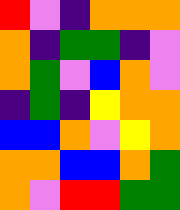[["red", "violet", "indigo", "orange", "orange", "orange"], ["orange", "indigo", "green", "green", "indigo", "violet"], ["orange", "green", "violet", "blue", "orange", "violet"], ["indigo", "green", "indigo", "yellow", "orange", "orange"], ["blue", "blue", "orange", "violet", "yellow", "orange"], ["orange", "orange", "blue", "blue", "orange", "green"], ["orange", "violet", "red", "red", "green", "green"]]